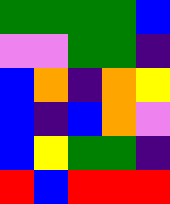[["green", "green", "green", "green", "blue"], ["violet", "violet", "green", "green", "indigo"], ["blue", "orange", "indigo", "orange", "yellow"], ["blue", "indigo", "blue", "orange", "violet"], ["blue", "yellow", "green", "green", "indigo"], ["red", "blue", "red", "red", "red"]]